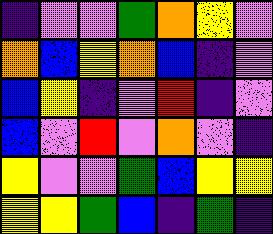[["indigo", "violet", "violet", "green", "orange", "yellow", "violet"], ["orange", "blue", "yellow", "orange", "blue", "indigo", "violet"], ["blue", "yellow", "indigo", "violet", "red", "indigo", "violet"], ["blue", "violet", "red", "violet", "orange", "violet", "indigo"], ["yellow", "violet", "violet", "green", "blue", "yellow", "yellow"], ["yellow", "yellow", "green", "blue", "indigo", "green", "indigo"]]